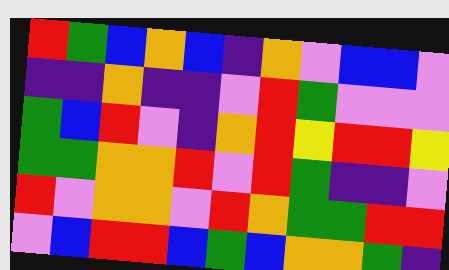[["red", "green", "blue", "orange", "blue", "indigo", "orange", "violet", "blue", "blue", "violet"], ["indigo", "indigo", "orange", "indigo", "indigo", "violet", "red", "green", "violet", "violet", "violet"], ["green", "blue", "red", "violet", "indigo", "orange", "red", "yellow", "red", "red", "yellow"], ["green", "green", "orange", "orange", "red", "violet", "red", "green", "indigo", "indigo", "violet"], ["red", "violet", "orange", "orange", "violet", "red", "orange", "green", "green", "red", "red"], ["violet", "blue", "red", "red", "blue", "green", "blue", "orange", "orange", "green", "indigo"]]